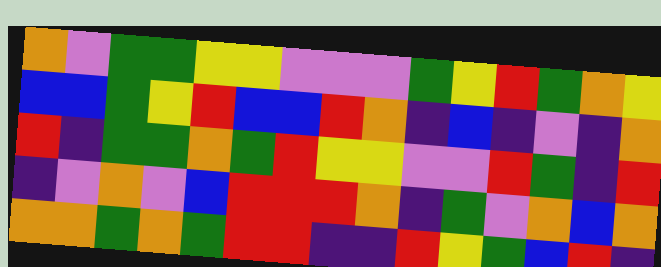[["orange", "violet", "green", "green", "yellow", "yellow", "violet", "violet", "violet", "green", "yellow", "red", "green", "orange", "yellow"], ["blue", "blue", "green", "yellow", "red", "blue", "blue", "red", "orange", "indigo", "blue", "indigo", "violet", "indigo", "orange"], ["red", "indigo", "green", "green", "orange", "green", "red", "yellow", "yellow", "violet", "violet", "red", "green", "indigo", "red"], ["indigo", "violet", "orange", "violet", "blue", "red", "red", "red", "orange", "indigo", "green", "violet", "orange", "blue", "orange"], ["orange", "orange", "green", "orange", "green", "red", "red", "indigo", "indigo", "red", "yellow", "green", "blue", "red", "indigo"]]